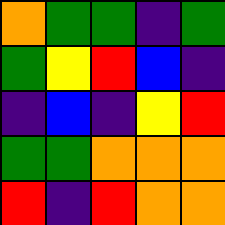[["orange", "green", "green", "indigo", "green"], ["green", "yellow", "red", "blue", "indigo"], ["indigo", "blue", "indigo", "yellow", "red"], ["green", "green", "orange", "orange", "orange"], ["red", "indigo", "red", "orange", "orange"]]